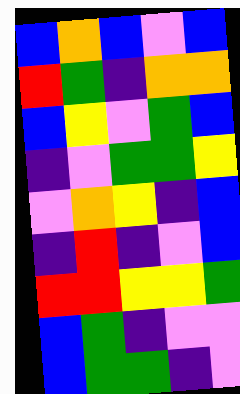[["blue", "orange", "blue", "violet", "blue"], ["red", "green", "indigo", "orange", "orange"], ["blue", "yellow", "violet", "green", "blue"], ["indigo", "violet", "green", "green", "yellow"], ["violet", "orange", "yellow", "indigo", "blue"], ["indigo", "red", "indigo", "violet", "blue"], ["red", "red", "yellow", "yellow", "green"], ["blue", "green", "indigo", "violet", "violet"], ["blue", "green", "green", "indigo", "violet"]]